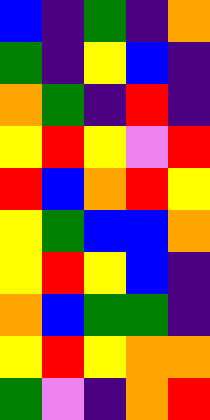[["blue", "indigo", "green", "indigo", "orange"], ["green", "indigo", "yellow", "blue", "indigo"], ["orange", "green", "indigo", "red", "indigo"], ["yellow", "red", "yellow", "violet", "red"], ["red", "blue", "orange", "red", "yellow"], ["yellow", "green", "blue", "blue", "orange"], ["yellow", "red", "yellow", "blue", "indigo"], ["orange", "blue", "green", "green", "indigo"], ["yellow", "red", "yellow", "orange", "orange"], ["green", "violet", "indigo", "orange", "red"]]